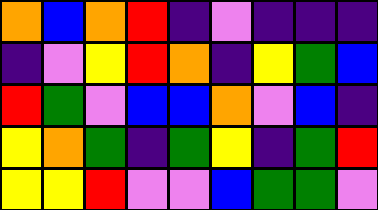[["orange", "blue", "orange", "red", "indigo", "violet", "indigo", "indigo", "indigo"], ["indigo", "violet", "yellow", "red", "orange", "indigo", "yellow", "green", "blue"], ["red", "green", "violet", "blue", "blue", "orange", "violet", "blue", "indigo"], ["yellow", "orange", "green", "indigo", "green", "yellow", "indigo", "green", "red"], ["yellow", "yellow", "red", "violet", "violet", "blue", "green", "green", "violet"]]